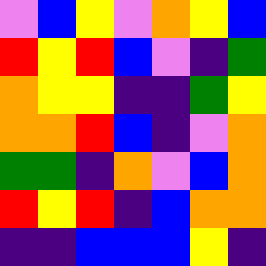[["violet", "blue", "yellow", "violet", "orange", "yellow", "blue"], ["red", "yellow", "red", "blue", "violet", "indigo", "green"], ["orange", "yellow", "yellow", "indigo", "indigo", "green", "yellow"], ["orange", "orange", "red", "blue", "indigo", "violet", "orange"], ["green", "green", "indigo", "orange", "violet", "blue", "orange"], ["red", "yellow", "red", "indigo", "blue", "orange", "orange"], ["indigo", "indigo", "blue", "blue", "blue", "yellow", "indigo"]]